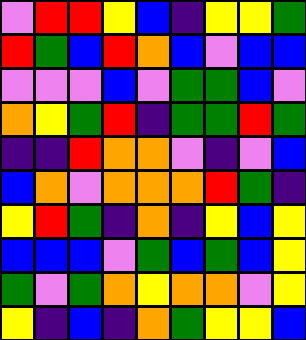[["violet", "red", "red", "yellow", "blue", "indigo", "yellow", "yellow", "green"], ["red", "green", "blue", "red", "orange", "blue", "violet", "blue", "blue"], ["violet", "violet", "violet", "blue", "violet", "green", "green", "blue", "violet"], ["orange", "yellow", "green", "red", "indigo", "green", "green", "red", "green"], ["indigo", "indigo", "red", "orange", "orange", "violet", "indigo", "violet", "blue"], ["blue", "orange", "violet", "orange", "orange", "orange", "red", "green", "indigo"], ["yellow", "red", "green", "indigo", "orange", "indigo", "yellow", "blue", "yellow"], ["blue", "blue", "blue", "violet", "green", "blue", "green", "blue", "yellow"], ["green", "violet", "green", "orange", "yellow", "orange", "orange", "violet", "yellow"], ["yellow", "indigo", "blue", "indigo", "orange", "green", "yellow", "yellow", "blue"]]